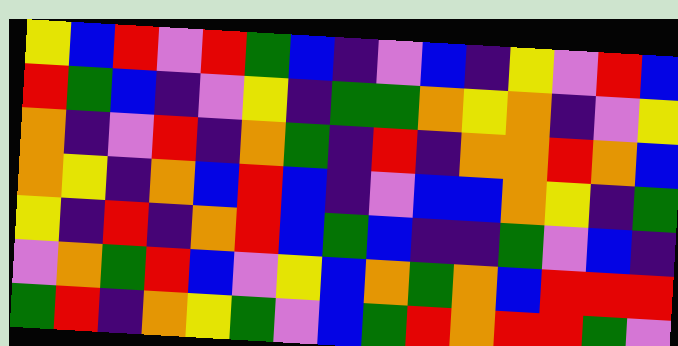[["yellow", "blue", "red", "violet", "red", "green", "blue", "indigo", "violet", "blue", "indigo", "yellow", "violet", "red", "blue"], ["red", "green", "blue", "indigo", "violet", "yellow", "indigo", "green", "green", "orange", "yellow", "orange", "indigo", "violet", "yellow"], ["orange", "indigo", "violet", "red", "indigo", "orange", "green", "indigo", "red", "indigo", "orange", "orange", "red", "orange", "blue"], ["orange", "yellow", "indigo", "orange", "blue", "red", "blue", "indigo", "violet", "blue", "blue", "orange", "yellow", "indigo", "green"], ["yellow", "indigo", "red", "indigo", "orange", "red", "blue", "green", "blue", "indigo", "indigo", "green", "violet", "blue", "indigo"], ["violet", "orange", "green", "red", "blue", "violet", "yellow", "blue", "orange", "green", "orange", "blue", "red", "red", "red"], ["green", "red", "indigo", "orange", "yellow", "green", "violet", "blue", "green", "red", "orange", "red", "red", "green", "violet"]]